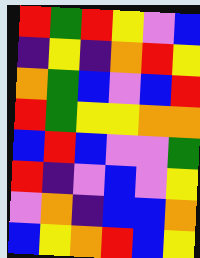[["red", "green", "red", "yellow", "violet", "blue"], ["indigo", "yellow", "indigo", "orange", "red", "yellow"], ["orange", "green", "blue", "violet", "blue", "red"], ["red", "green", "yellow", "yellow", "orange", "orange"], ["blue", "red", "blue", "violet", "violet", "green"], ["red", "indigo", "violet", "blue", "violet", "yellow"], ["violet", "orange", "indigo", "blue", "blue", "orange"], ["blue", "yellow", "orange", "red", "blue", "yellow"]]